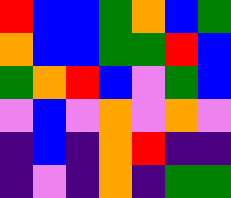[["red", "blue", "blue", "green", "orange", "blue", "green"], ["orange", "blue", "blue", "green", "green", "red", "blue"], ["green", "orange", "red", "blue", "violet", "green", "blue"], ["violet", "blue", "violet", "orange", "violet", "orange", "violet"], ["indigo", "blue", "indigo", "orange", "red", "indigo", "indigo"], ["indigo", "violet", "indigo", "orange", "indigo", "green", "green"]]